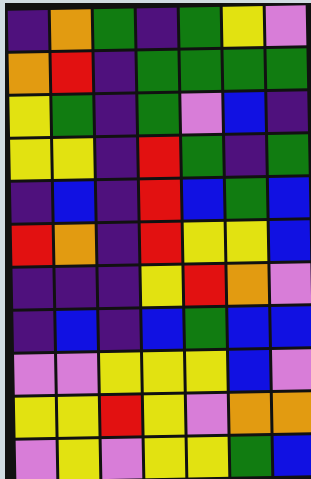[["indigo", "orange", "green", "indigo", "green", "yellow", "violet"], ["orange", "red", "indigo", "green", "green", "green", "green"], ["yellow", "green", "indigo", "green", "violet", "blue", "indigo"], ["yellow", "yellow", "indigo", "red", "green", "indigo", "green"], ["indigo", "blue", "indigo", "red", "blue", "green", "blue"], ["red", "orange", "indigo", "red", "yellow", "yellow", "blue"], ["indigo", "indigo", "indigo", "yellow", "red", "orange", "violet"], ["indigo", "blue", "indigo", "blue", "green", "blue", "blue"], ["violet", "violet", "yellow", "yellow", "yellow", "blue", "violet"], ["yellow", "yellow", "red", "yellow", "violet", "orange", "orange"], ["violet", "yellow", "violet", "yellow", "yellow", "green", "blue"]]